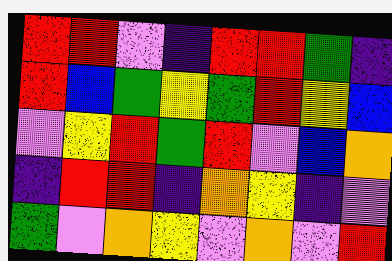[["red", "red", "violet", "indigo", "red", "red", "green", "indigo"], ["red", "blue", "green", "yellow", "green", "red", "yellow", "blue"], ["violet", "yellow", "red", "green", "red", "violet", "blue", "orange"], ["indigo", "red", "red", "indigo", "orange", "yellow", "indigo", "violet"], ["green", "violet", "orange", "yellow", "violet", "orange", "violet", "red"]]